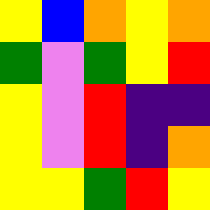[["yellow", "blue", "orange", "yellow", "orange"], ["green", "violet", "green", "yellow", "red"], ["yellow", "violet", "red", "indigo", "indigo"], ["yellow", "violet", "red", "indigo", "orange"], ["yellow", "yellow", "green", "red", "yellow"]]